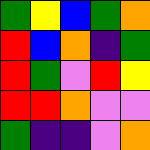[["green", "yellow", "blue", "green", "orange"], ["red", "blue", "orange", "indigo", "green"], ["red", "green", "violet", "red", "yellow"], ["red", "red", "orange", "violet", "violet"], ["green", "indigo", "indigo", "violet", "orange"]]